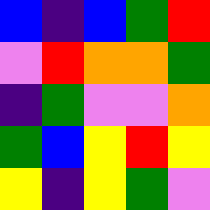[["blue", "indigo", "blue", "green", "red"], ["violet", "red", "orange", "orange", "green"], ["indigo", "green", "violet", "violet", "orange"], ["green", "blue", "yellow", "red", "yellow"], ["yellow", "indigo", "yellow", "green", "violet"]]